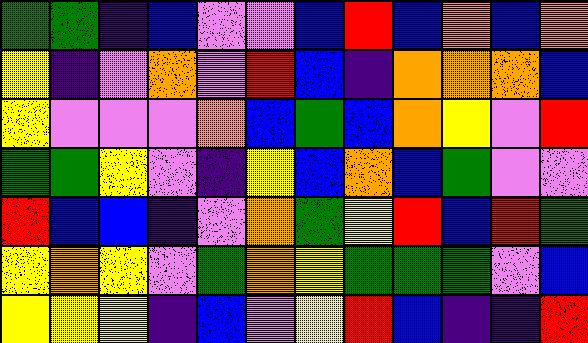[["green", "green", "indigo", "blue", "violet", "violet", "blue", "red", "blue", "orange", "blue", "orange"], ["yellow", "indigo", "violet", "orange", "violet", "red", "blue", "indigo", "orange", "orange", "orange", "blue"], ["yellow", "violet", "violet", "violet", "orange", "blue", "green", "blue", "orange", "yellow", "violet", "red"], ["green", "green", "yellow", "violet", "indigo", "yellow", "blue", "orange", "blue", "green", "violet", "violet"], ["red", "blue", "blue", "indigo", "violet", "orange", "green", "yellow", "red", "blue", "red", "green"], ["yellow", "orange", "yellow", "violet", "green", "orange", "yellow", "green", "green", "green", "violet", "blue"], ["yellow", "yellow", "yellow", "indigo", "blue", "violet", "yellow", "red", "blue", "indigo", "indigo", "red"]]